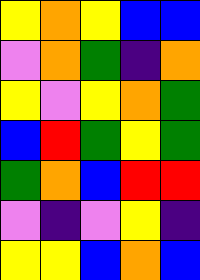[["yellow", "orange", "yellow", "blue", "blue"], ["violet", "orange", "green", "indigo", "orange"], ["yellow", "violet", "yellow", "orange", "green"], ["blue", "red", "green", "yellow", "green"], ["green", "orange", "blue", "red", "red"], ["violet", "indigo", "violet", "yellow", "indigo"], ["yellow", "yellow", "blue", "orange", "blue"]]